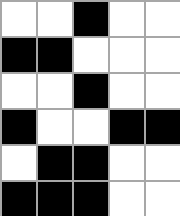[["white", "white", "black", "white", "white"], ["black", "black", "white", "white", "white"], ["white", "white", "black", "white", "white"], ["black", "white", "white", "black", "black"], ["white", "black", "black", "white", "white"], ["black", "black", "black", "white", "white"]]